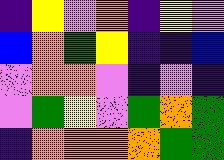[["indigo", "yellow", "violet", "orange", "indigo", "yellow", "violet"], ["blue", "orange", "green", "yellow", "indigo", "indigo", "blue"], ["violet", "orange", "orange", "violet", "indigo", "violet", "indigo"], ["violet", "green", "yellow", "violet", "green", "orange", "green"], ["indigo", "orange", "orange", "orange", "orange", "green", "green"]]